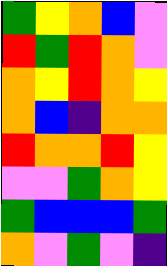[["green", "yellow", "orange", "blue", "violet"], ["red", "green", "red", "orange", "violet"], ["orange", "yellow", "red", "orange", "yellow"], ["orange", "blue", "indigo", "orange", "orange"], ["red", "orange", "orange", "red", "yellow"], ["violet", "violet", "green", "orange", "yellow"], ["green", "blue", "blue", "blue", "green"], ["orange", "violet", "green", "violet", "indigo"]]